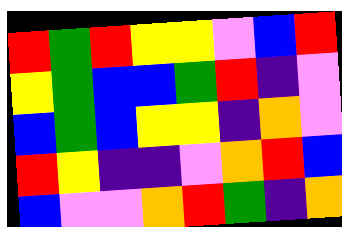[["red", "green", "red", "yellow", "yellow", "violet", "blue", "red"], ["yellow", "green", "blue", "blue", "green", "red", "indigo", "violet"], ["blue", "green", "blue", "yellow", "yellow", "indigo", "orange", "violet"], ["red", "yellow", "indigo", "indigo", "violet", "orange", "red", "blue"], ["blue", "violet", "violet", "orange", "red", "green", "indigo", "orange"]]